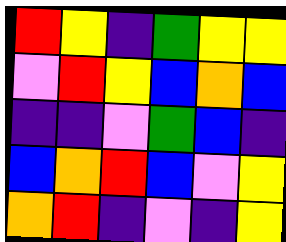[["red", "yellow", "indigo", "green", "yellow", "yellow"], ["violet", "red", "yellow", "blue", "orange", "blue"], ["indigo", "indigo", "violet", "green", "blue", "indigo"], ["blue", "orange", "red", "blue", "violet", "yellow"], ["orange", "red", "indigo", "violet", "indigo", "yellow"]]